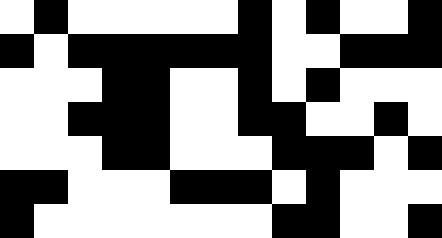[["white", "black", "white", "white", "white", "white", "white", "black", "white", "black", "white", "white", "black"], ["black", "white", "black", "black", "black", "black", "black", "black", "white", "white", "black", "black", "black"], ["white", "white", "white", "black", "black", "white", "white", "black", "white", "black", "white", "white", "white"], ["white", "white", "black", "black", "black", "white", "white", "black", "black", "white", "white", "black", "white"], ["white", "white", "white", "black", "black", "white", "white", "white", "black", "black", "black", "white", "black"], ["black", "black", "white", "white", "white", "black", "black", "black", "white", "black", "white", "white", "white"], ["black", "white", "white", "white", "white", "white", "white", "white", "black", "black", "white", "white", "black"]]